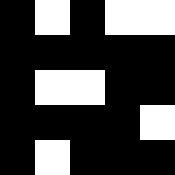[["black", "white", "black", "white", "white"], ["black", "black", "black", "black", "black"], ["black", "white", "white", "black", "black"], ["black", "black", "black", "black", "white"], ["black", "white", "black", "black", "black"]]